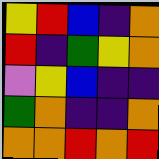[["yellow", "red", "blue", "indigo", "orange"], ["red", "indigo", "green", "yellow", "orange"], ["violet", "yellow", "blue", "indigo", "indigo"], ["green", "orange", "indigo", "indigo", "orange"], ["orange", "orange", "red", "orange", "red"]]